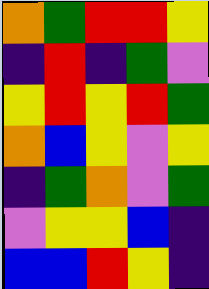[["orange", "green", "red", "red", "yellow"], ["indigo", "red", "indigo", "green", "violet"], ["yellow", "red", "yellow", "red", "green"], ["orange", "blue", "yellow", "violet", "yellow"], ["indigo", "green", "orange", "violet", "green"], ["violet", "yellow", "yellow", "blue", "indigo"], ["blue", "blue", "red", "yellow", "indigo"]]